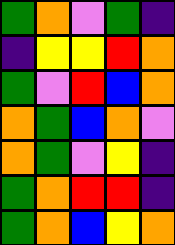[["green", "orange", "violet", "green", "indigo"], ["indigo", "yellow", "yellow", "red", "orange"], ["green", "violet", "red", "blue", "orange"], ["orange", "green", "blue", "orange", "violet"], ["orange", "green", "violet", "yellow", "indigo"], ["green", "orange", "red", "red", "indigo"], ["green", "orange", "blue", "yellow", "orange"]]